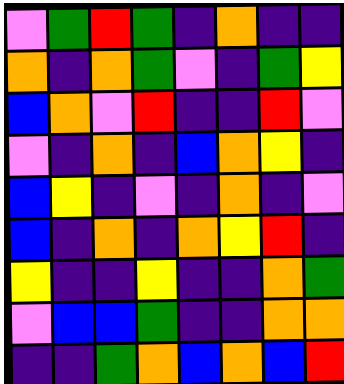[["violet", "green", "red", "green", "indigo", "orange", "indigo", "indigo"], ["orange", "indigo", "orange", "green", "violet", "indigo", "green", "yellow"], ["blue", "orange", "violet", "red", "indigo", "indigo", "red", "violet"], ["violet", "indigo", "orange", "indigo", "blue", "orange", "yellow", "indigo"], ["blue", "yellow", "indigo", "violet", "indigo", "orange", "indigo", "violet"], ["blue", "indigo", "orange", "indigo", "orange", "yellow", "red", "indigo"], ["yellow", "indigo", "indigo", "yellow", "indigo", "indigo", "orange", "green"], ["violet", "blue", "blue", "green", "indigo", "indigo", "orange", "orange"], ["indigo", "indigo", "green", "orange", "blue", "orange", "blue", "red"]]